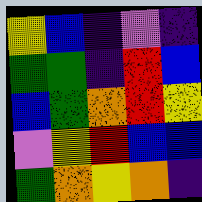[["yellow", "blue", "indigo", "violet", "indigo"], ["green", "green", "indigo", "red", "blue"], ["blue", "green", "orange", "red", "yellow"], ["violet", "yellow", "red", "blue", "blue"], ["green", "orange", "yellow", "orange", "indigo"]]